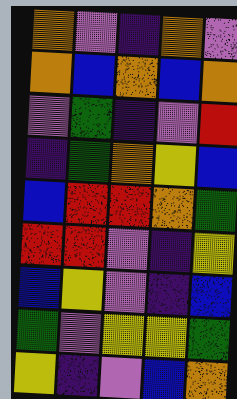[["orange", "violet", "indigo", "orange", "violet"], ["orange", "blue", "orange", "blue", "orange"], ["violet", "green", "indigo", "violet", "red"], ["indigo", "green", "orange", "yellow", "blue"], ["blue", "red", "red", "orange", "green"], ["red", "red", "violet", "indigo", "yellow"], ["blue", "yellow", "violet", "indigo", "blue"], ["green", "violet", "yellow", "yellow", "green"], ["yellow", "indigo", "violet", "blue", "orange"]]